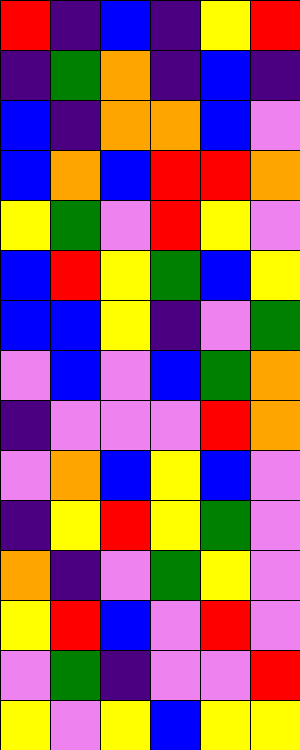[["red", "indigo", "blue", "indigo", "yellow", "red"], ["indigo", "green", "orange", "indigo", "blue", "indigo"], ["blue", "indigo", "orange", "orange", "blue", "violet"], ["blue", "orange", "blue", "red", "red", "orange"], ["yellow", "green", "violet", "red", "yellow", "violet"], ["blue", "red", "yellow", "green", "blue", "yellow"], ["blue", "blue", "yellow", "indigo", "violet", "green"], ["violet", "blue", "violet", "blue", "green", "orange"], ["indigo", "violet", "violet", "violet", "red", "orange"], ["violet", "orange", "blue", "yellow", "blue", "violet"], ["indigo", "yellow", "red", "yellow", "green", "violet"], ["orange", "indigo", "violet", "green", "yellow", "violet"], ["yellow", "red", "blue", "violet", "red", "violet"], ["violet", "green", "indigo", "violet", "violet", "red"], ["yellow", "violet", "yellow", "blue", "yellow", "yellow"]]